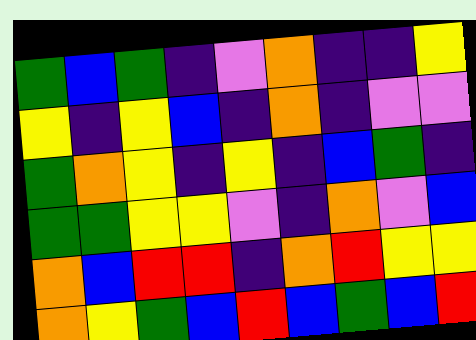[["green", "blue", "green", "indigo", "violet", "orange", "indigo", "indigo", "yellow"], ["yellow", "indigo", "yellow", "blue", "indigo", "orange", "indigo", "violet", "violet"], ["green", "orange", "yellow", "indigo", "yellow", "indigo", "blue", "green", "indigo"], ["green", "green", "yellow", "yellow", "violet", "indigo", "orange", "violet", "blue"], ["orange", "blue", "red", "red", "indigo", "orange", "red", "yellow", "yellow"], ["orange", "yellow", "green", "blue", "red", "blue", "green", "blue", "red"]]